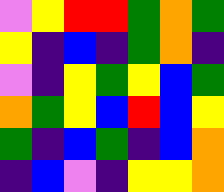[["violet", "yellow", "red", "red", "green", "orange", "green"], ["yellow", "indigo", "blue", "indigo", "green", "orange", "indigo"], ["violet", "indigo", "yellow", "green", "yellow", "blue", "green"], ["orange", "green", "yellow", "blue", "red", "blue", "yellow"], ["green", "indigo", "blue", "green", "indigo", "blue", "orange"], ["indigo", "blue", "violet", "indigo", "yellow", "yellow", "orange"]]